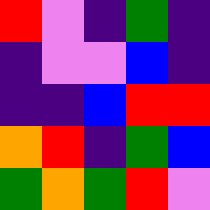[["red", "violet", "indigo", "green", "indigo"], ["indigo", "violet", "violet", "blue", "indigo"], ["indigo", "indigo", "blue", "red", "red"], ["orange", "red", "indigo", "green", "blue"], ["green", "orange", "green", "red", "violet"]]